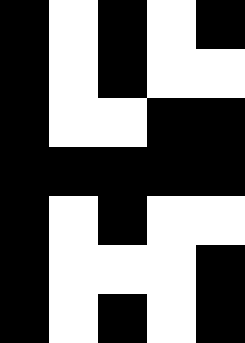[["black", "white", "black", "white", "black"], ["black", "white", "black", "white", "white"], ["black", "white", "white", "black", "black"], ["black", "black", "black", "black", "black"], ["black", "white", "black", "white", "white"], ["black", "white", "white", "white", "black"], ["black", "white", "black", "white", "black"]]